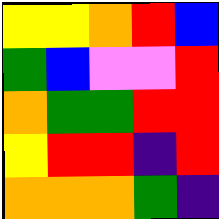[["yellow", "yellow", "orange", "red", "blue"], ["green", "blue", "violet", "violet", "red"], ["orange", "green", "green", "red", "red"], ["yellow", "red", "red", "indigo", "red"], ["orange", "orange", "orange", "green", "indigo"]]